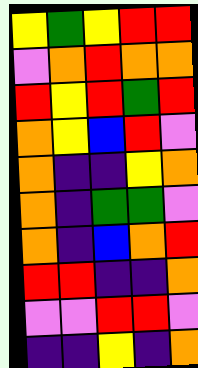[["yellow", "green", "yellow", "red", "red"], ["violet", "orange", "red", "orange", "orange"], ["red", "yellow", "red", "green", "red"], ["orange", "yellow", "blue", "red", "violet"], ["orange", "indigo", "indigo", "yellow", "orange"], ["orange", "indigo", "green", "green", "violet"], ["orange", "indigo", "blue", "orange", "red"], ["red", "red", "indigo", "indigo", "orange"], ["violet", "violet", "red", "red", "violet"], ["indigo", "indigo", "yellow", "indigo", "orange"]]